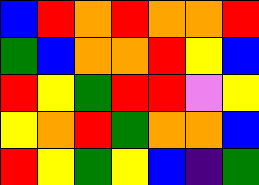[["blue", "red", "orange", "red", "orange", "orange", "red"], ["green", "blue", "orange", "orange", "red", "yellow", "blue"], ["red", "yellow", "green", "red", "red", "violet", "yellow"], ["yellow", "orange", "red", "green", "orange", "orange", "blue"], ["red", "yellow", "green", "yellow", "blue", "indigo", "green"]]